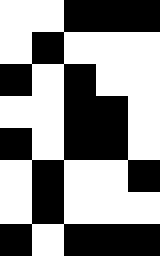[["white", "white", "black", "black", "black"], ["white", "black", "white", "white", "white"], ["black", "white", "black", "white", "white"], ["white", "white", "black", "black", "white"], ["black", "white", "black", "black", "white"], ["white", "black", "white", "white", "black"], ["white", "black", "white", "white", "white"], ["black", "white", "black", "black", "black"]]